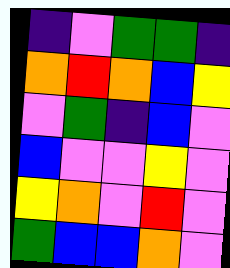[["indigo", "violet", "green", "green", "indigo"], ["orange", "red", "orange", "blue", "yellow"], ["violet", "green", "indigo", "blue", "violet"], ["blue", "violet", "violet", "yellow", "violet"], ["yellow", "orange", "violet", "red", "violet"], ["green", "blue", "blue", "orange", "violet"]]